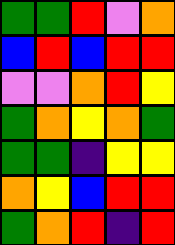[["green", "green", "red", "violet", "orange"], ["blue", "red", "blue", "red", "red"], ["violet", "violet", "orange", "red", "yellow"], ["green", "orange", "yellow", "orange", "green"], ["green", "green", "indigo", "yellow", "yellow"], ["orange", "yellow", "blue", "red", "red"], ["green", "orange", "red", "indigo", "red"]]